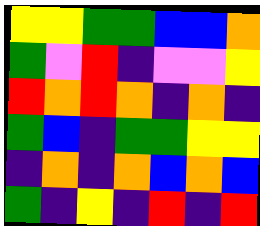[["yellow", "yellow", "green", "green", "blue", "blue", "orange"], ["green", "violet", "red", "indigo", "violet", "violet", "yellow"], ["red", "orange", "red", "orange", "indigo", "orange", "indigo"], ["green", "blue", "indigo", "green", "green", "yellow", "yellow"], ["indigo", "orange", "indigo", "orange", "blue", "orange", "blue"], ["green", "indigo", "yellow", "indigo", "red", "indigo", "red"]]